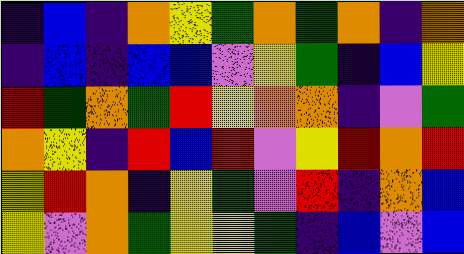[["indigo", "blue", "indigo", "orange", "yellow", "green", "orange", "green", "orange", "indigo", "orange"], ["indigo", "blue", "indigo", "blue", "blue", "violet", "yellow", "green", "indigo", "blue", "yellow"], ["red", "green", "orange", "green", "red", "yellow", "orange", "orange", "indigo", "violet", "green"], ["orange", "yellow", "indigo", "red", "blue", "red", "violet", "yellow", "red", "orange", "red"], ["yellow", "red", "orange", "indigo", "yellow", "green", "violet", "red", "indigo", "orange", "blue"], ["yellow", "violet", "orange", "green", "yellow", "yellow", "green", "indigo", "blue", "violet", "blue"]]